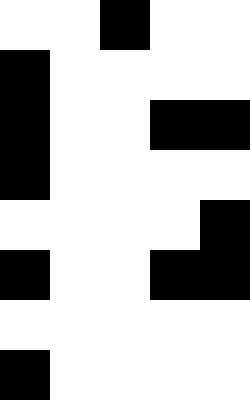[["white", "white", "black", "white", "white"], ["black", "white", "white", "white", "white"], ["black", "white", "white", "black", "black"], ["black", "white", "white", "white", "white"], ["white", "white", "white", "white", "black"], ["black", "white", "white", "black", "black"], ["white", "white", "white", "white", "white"], ["black", "white", "white", "white", "white"]]